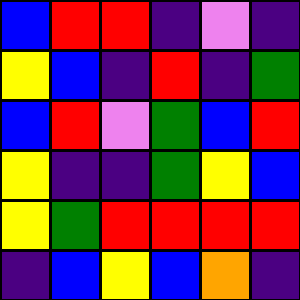[["blue", "red", "red", "indigo", "violet", "indigo"], ["yellow", "blue", "indigo", "red", "indigo", "green"], ["blue", "red", "violet", "green", "blue", "red"], ["yellow", "indigo", "indigo", "green", "yellow", "blue"], ["yellow", "green", "red", "red", "red", "red"], ["indigo", "blue", "yellow", "blue", "orange", "indigo"]]